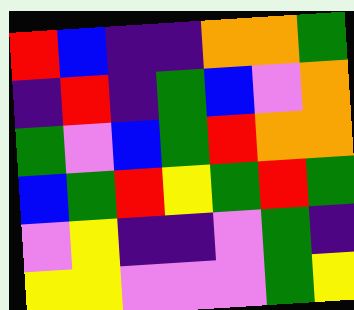[["red", "blue", "indigo", "indigo", "orange", "orange", "green"], ["indigo", "red", "indigo", "green", "blue", "violet", "orange"], ["green", "violet", "blue", "green", "red", "orange", "orange"], ["blue", "green", "red", "yellow", "green", "red", "green"], ["violet", "yellow", "indigo", "indigo", "violet", "green", "indigo"], ["yellow", "yellow", "violet", "violet", "violet", "green", "yellow"]]